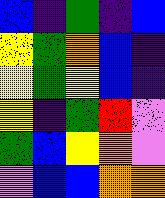[["blue", "indigo", "green", "indigo", "blue"], ["yellow", "green", "orange", "blue", "indigo"], ["yellow", "green", "yellow", "blue", "indigo"], ["yellow", "indigo", "green", "red", "violet"], ["green", "blue", "yellow", "orange", "violet"], ["violet", "blue", "blue", "orange", "orange"]]